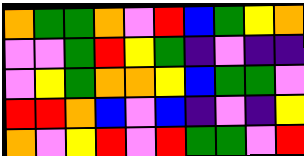[["orange", "green", "green", "orange", "violet", "red", "blue", "green", "yellow", "orange"], ["violet", "violet", "green", "red", "yellow", "green", "indigo", "violet", "indigo", "indigo"], ["violet", "yellow", "green", "orange", "orange", "yellow", "blue", "green", "green", "violet"], ["red", "red", "orange", "blue", "violet", "blue", "indigo", "violet", "indigo", "yellow"], ["orange", "violet", "yellow", "red", "violet", "red", "green", "green", "violet", "red"]]